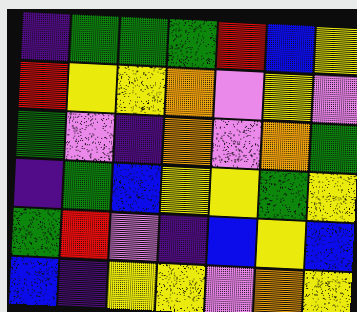[["indigo", "green", "green", "green", "red", "blue", "yellow"], ["red", "yellow", "yellow", "orange", "violet", "yellow", "violet"], ["green", "violet", "indigo", "orange", "violet", "orange", "green"], ["indigo", "green", "blue", "yellow", "yellow", "green", "yellow"], ["green", "red", "violet", "indigo", "blue", "yellow", "blue"], ["blue", "indigo", "yellow", "yellow", "violet", "orange", "yellow"]]